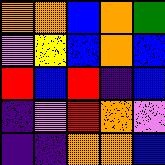[["orange", "orange", "blue", "orange", "green"], ["violet", "yellow", "blue", "orange", "blue"], ["red", "blue", "red", "indigo", "blue"], ["indigo", "violet", "red", "orange", "violet"], ["indigo", "indigo", "orange", "orange", "blue"]]